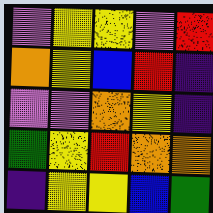[["violet", "yellow", "yellow", "violet", "red"], ["orange", "yellow", "blue", "red", "indigo"], ["violet", "violet", "orange", "yellow", "indigo"], ["green", "yellow", "red", "orange", "orange"], ["indigo", "yellow", "yellow", "blue", "green"]]